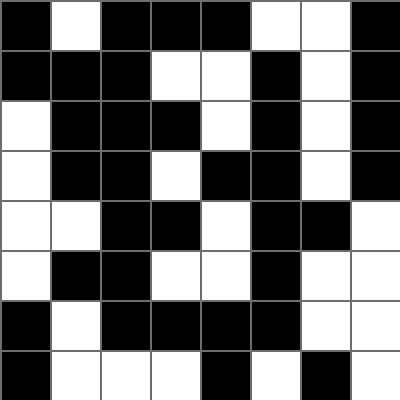[["black", "white", "black", "black", "black", "white", "white", "black"], ["black", "black", "black", "white", "white", "black", "white", "black"], ["white", "black", "black", "black", "white", "black", "white", "black"], ["white", "black", "black", "white", "black", "black", "white", "black"], ["white", "white", "black", "black", "white", "black", "black", "white"], ["white", "black", "black", "white", "white", "black", "white", "white"], ["black", "white", "black", "black", "black", "black", "white", "white"], ["black", "white", "white", "white", "black", "white", "black", "white"]]